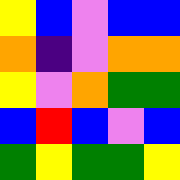[["yellow", "blue", "violet", "blue", "blue"], ["orange", "indigo", "violet", "orange", "orange"], ["yellow", "violet", "orange", "green", "green"], ["blue", "red", "blue", "violet", "blue"], ["green", "yellow", "green", "green", "yellow"]]